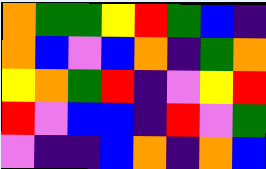[["orange", "green", "green", "yellow", "red", "green", "blue", "indigo"], ["orange", "blue", "violet", "blue", "orange", "indigo", "green", "orange"], ["yellow", "orange", "green", "red", "indigo", "violet", "yellow", "red"], ["red", "violet", "blue", "blue", "indigo", "red", "violet", "green"], ["violet", "indigo", "indigo", "blue", "orange", "indigo", "orange", "blue"]]